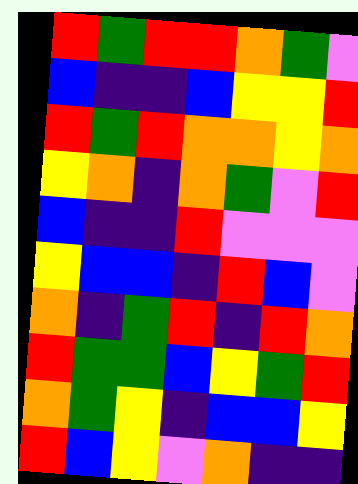[["red", "green", "red", "red", "orange", "green", "violet"], ["blue", "indigo", "indigo", "blue", "yellow", "yellow", "red"], ["red", "green", "red", "orange", "orange", "yellow", "orange"], ["yellow", "orange", "indigo", "orange", "green", "violet", "red"], ["blue", "indigo", "indigo", "red", "violet", "violet", "violet"], ["yellow", "blue", "blue", "indigo", "red", "blue", "violet"], ["orange", "indigo", "green", "red", "indigo", "red", "orange"], ["red", "green", "green", "blue", "yellow", "green", "red"], ["orange", "green", "yellow", "indigo", "blue", "blue", "yellow"], ["red", "blue", "yellow", "violet", "orange", "indigo", "indigo"]]